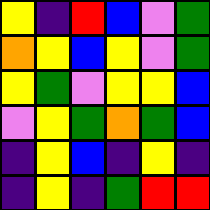[["yellow", "indigo", "red", "blue", "violet", "green"], ["orange", "yellow", "blue", "yellow", "violet", "green"], ["yellow", "green", "violet", "yellow", "yellow", "blue"], ["violet", "yellow", "green", "orange", "green", "blue"], ["indigo", "yellow", "blue", "indigo", "yellow", "indigo"], ["indigo", "yellow", "indigo", "green", "red", "red"]]